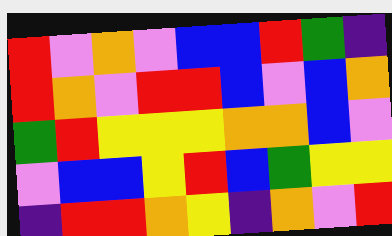[["red", "violet", "orange", "violet", "blue", "blue", "red", "green", "indigo"], ["red", "orange", "violet", "red", "red", "blue", "violet", "blue", "orange"], ["green", "red", "yellow", "yellow", "yellow", "orange", "orange", "blue", "violet"], ["violet", "blue", "blue", "yellow", "red", "blue", "green", "yellow", "yellow"], ["indigo", "red", "red", "orange", "yellow", "indigo", "orange", "violet", "red"]]